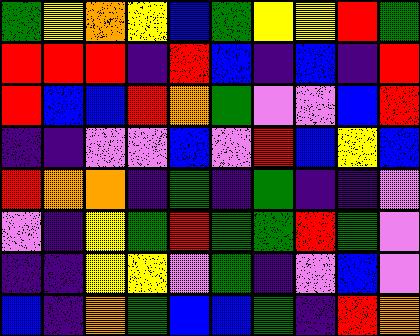[["green", "yellow", "orange", "yellow", "blue", "green", "yellow", "yellow", "red", "green"], ["red", "red", "red", "indigo", "red", "blue", "indigo", "blue", "indigo", "red"], ["red", "blue", "blue", "red", "orange", "green", "violet", "violet", "blue", "red"], ["indigo", "indigo", "violet", "violet", "blue", "violet", "red", "blue", "yellow", "blue"], ["red", "orange", "orange", "indigo", "green", "indigo", "green", "indigo", "indigo", "violet"], ["violet", "indigo", "yellow", "green", "red", "green", "green", "red", "green", "violet"], ["indigo", "indigo", "yellow", "yellow", "violet", "green", "indigo", "violet", "blue", "violet"], ["blue", "indigo", "orange", "green", "blue", "blue", "green", "indigo", "red", "orange"]]